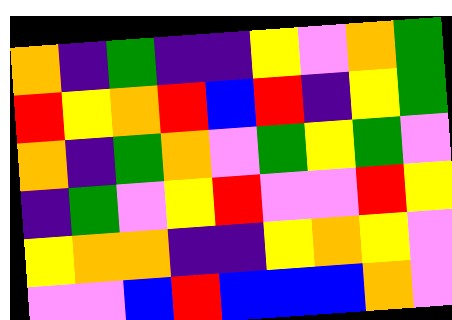[["orange", "indigo", "green", "indigo", "indigo", "yellow", "violet", "orange", "green"], ["red", "yellow", "orange", "red", "blue", "red", "indigo", "yellow", "green"], ["orange", "indigo", "green", "orange", "violet", "green", "yellow", "green", "violet"], ["indigo", "green", "violet", "yellow", "red", "violet", "violet", "red", "yellow"], ["yellow", "orange", "orange", "indigo", "indigo", "yellow", "orange", "yellow", "violet"], ["violet", "violet", "blue", "red", "blue", "blue", "blue", "orange", "violet"]]